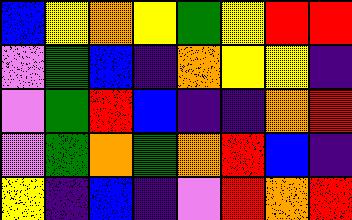[["blue", "yellow", "orange", "yellow", "green", "yellow", "red", "red"], ["violet", "green", "blue", "indigo", "orange", "yellow", "yellow", "indigo"], ["violet", "green", "red", "blue", "indigo", "indigo", "orange", "red"], ["violet", "green", "orange", "green", "orange", "red", "blue", "indigo"], ["yellow", "indigo", "blue", "indigo", "violet", "red", "orange", "red"]]